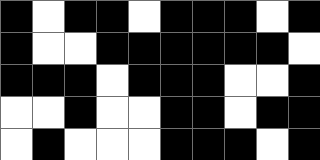[["black", "white", "black", "black", "white", "black", "black", "black", "white", "black"], ["black", "white", "white", "black", "black", "black", "black", "black", "black", "white"], ["black", "black", "black", "white", "black", "black", "black", "white", "white", "black"], ["white", "white", "black", "white", "white", "black", "black", "white", "black", "black"], ["white", "black", "white", "white", "white", "black", "black", "black", "white", "black"]]